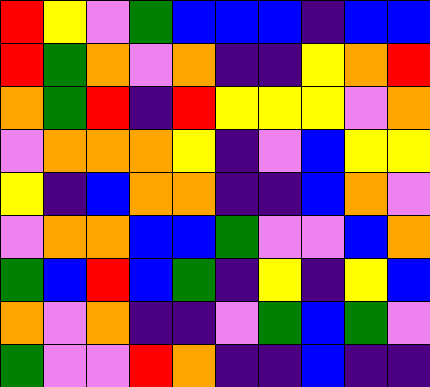[["red", "yellow", "violet", "green", "blue", "blue", "blue", "indigo", "blue", "blue"], ["red", "green", "orange", "violet", "orange", "indigo", "indigo", "yellow", "orange", "red"], ["orange", "green", "red", "indigo", "red", "yellow", "yellow", "yellow", "violet", "orange"], ["violet", "orange", "orange", "orange", "yellow", "indigo", "violet", "blue", "yellow", "yellow"], ["yellow", "indigo", "blue", "orange", "orange", "indigo", "indigo", "blue", "orange", "violet"], ["violet", "orange", "orange", "blue", "blue", "green", "violet", "violet", "blue", "orange"], ["green", "blue", "red", "blue", "green", "indigo", "yellow", "indigo", "yellow", "blue"], ["orange", "violet", "orange", "indigo", "indigo", "violet", "green", "blue", "green", "violet"], ["green", "violet", "violet", "red", "orange", "indigo", "indigo", "blue", "indigo", "indigo"]]